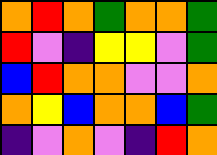[["orange", "red", "orange", "green", "orange", "orange", "green"], ["red", "violet", "indigo", "yellow", "yellow", "violet", "green"], ["blue", "red", "orange", "orange", "violet", "violet", "orange"], ["orange", "yellow", "blue", "orange", "orange", "blue", "green"], ["indigo", "violet", "orange", "violet", "indigo", "red", "orange"]]